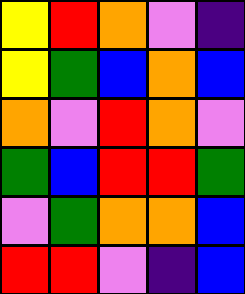[["yellow", "red", "orange", "violet", "indigo"], ["yellow", "green", "blue", "orange", "blue"], ["orange", "violet", "red", "orange", "violet"], ["green", "blue", "red", "red", "green"], ["violet", "green", "orange", "orange", "blue"], ["red", "red", "violet", "indigo", "blue"]]